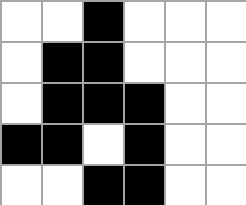[["white", "white", "black", "white", "white", "white"], ["white", "black", "black", "white", "white", "white"], ["white", "black", "black", "black", "white", "white"], ["black", "black", "white", "black", "white", "white"], ["white", "white", "black", "black", "white", "white"]]